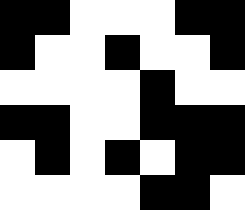[["black", "black", "white", "white", "white", "black", "black"], ["black", "white", "white", "black", "white", "white", "black"], ["white", "white", "white", "white", "black", "white", "white"], ["black", "black", "white", "white", "black", "black", "black"], ["white", "black", "white", "black", "white", "black", "black"], ["white", "white", "white", "white", "black", "black", "white"]]